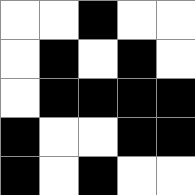[["white", "white", "black", "white", "white"], ["white", "black", "white", "black", "white"], ["white", "black", "black", "black", "black"], ["black", "white", "white", "black", "black"], ["black", "white", "black", "white", "white"]]